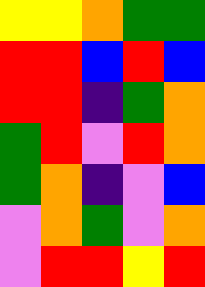[["yellow", "yellow", "orange", "green", "green"], ["red", "red", "blue", "red", "blue"], ["red", "red", "indigo", "green", "orange"], ["green", "red", "violet", "red", "orange"], ["green", "orange", "indigo", "violet", "blue"], ["violet", "orange", "green", "violet", "orange"], ["violet", "red", "red", "yellow", "red"]]